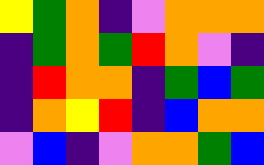[["yellow", "green", "orange", "indigo", "violet", "orange", "orange", "orange"], ["indigo", "green", "orange", "green", "red", "orange", "violet", "indigo"], ["indigo", "red", "orange", "orange", "indigo", "green", "blue", "green"], ["indigo", "orange", "yellow", "red", "indigo", "blue", "orange", "orange"], ["violet", "blue", "indigo", "violet", "orange", "orange", "green", "blue"]]